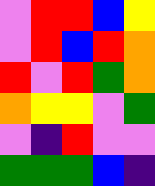[["violet", "red", "red", "blue", "yellow"], ["violet", "red", "blue", "red", "orange"], ["red", "violet", "red", "green", "orange"], ["orange", "yellow", "yellow", "violet", "green"], ["violet", "indigo", "red", "violet", "violet"], ["green", "green", "green", "blue", "indigo"]]